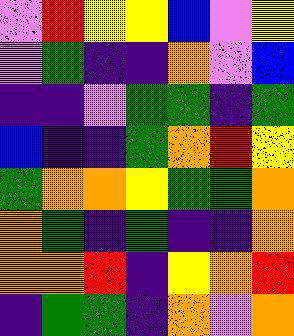[["violet", "red", "yellow", "yellow", "blue", "violet", "yellow"], ["violet", "green", "indigo", "indigo", "orange", "violet", "blue"], ["indigo", "indigo", "violet", "green", "green", "indigo", "green"], ["blue", "indigo", "indigo", "green", "orange", "red", "yellow"], ["green", "orange", "orange", "yellow", "green", "green", "orange"], ["orange", "green", "indigo", "green", "indigo", "indigo", "orange"], ["orange", "orange", "red", "indigo", "yellow", "orange", "red"], ["indigo", "green", "green", "indigo", "orange", "violet", "orange"]]